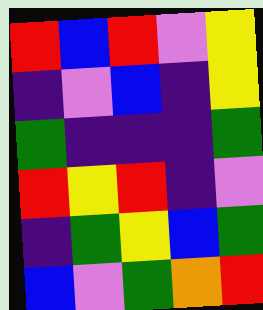[["red", "blue", "red", "violet", "yellow"], ["indigo", "violet", "blue", "indigo", "yellow"], ["green", "indigo", "indigo", "indigo", "green"], ["red", "yellow", "red", "indigo", "violet"], ["indigo", "green", "yellow", "blue", "green"], ["blue", "violet", "green", "orange", "red"]]